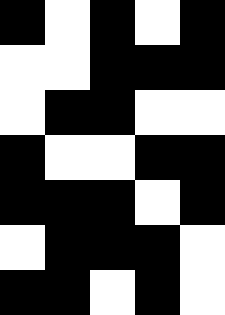[["black", "white", "black", "white", "black"], ["white", "white", "black", "black", "black"], ["white", "black", "black", "white", "white"], ["black", "white", "white", "black", "black"], ["black", "black", "black", "white", "black"], ["white", "black", "black", "black", "white"], ["black", "black", "white", "black", "white"]]